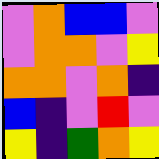[["violet", "orange", "blue", "blue", "violet"], ["violet", "orange", "orange", "violet", "yellow"], ["orange", "orange", "violet", "orange", "indigo"], ["blue", "indigo", "violet", "red", "violet"], ["yellow", "indigo", "green", "orange", "yellow"]]